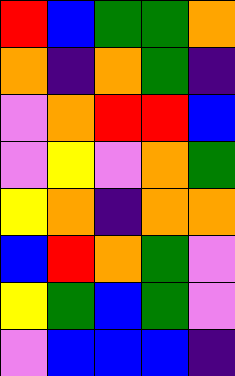[["red", "blue", "green", "green", "orange"], ["orange", "indigo", "orange", "green", "indigo"], ["violet", "orange", "red", "red", "blue"], ["violet", "yellow", "violet", "orange", "green"], ["yellow", "orange", "indigo", "orange", "orange"], ["blue", "red", "orange", "green", "violet"], ["yellow", "green", "blue", "green", "violet"], ["violet", "blue", "blue", "blue", "indigo"]]